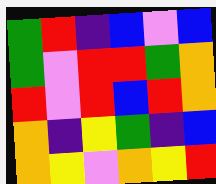[["green", "red", "indigo", "blue", "violet", "blue"], ["green", "violet", "red", "red", "green", "orange"], ["red", "violet", "red", "blue", "red", "orange"], ["orange", "indigo", "yellow", "green", "indigo", "blue"], ["orange", "yellow", "violet", "orange", "yellow", "red"]]